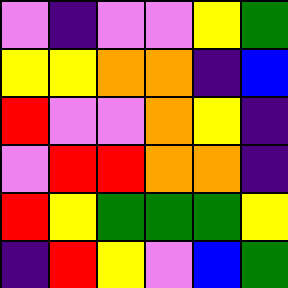[["violet", "indigo", "violet", "violet", "yellow", "green"], ["yellow", "yellow", "orange", "orange", "indigo", "blue"], ["red", "violet", "violet", "orange", "yellow", "indigo"], ["violet", "red", "red", "orange", "orange", "indigo"], ["red", "yellow", "green", "green", "green", "yellow"], ["indigo", "red", "yellow", "violet", "blue", "green"]]